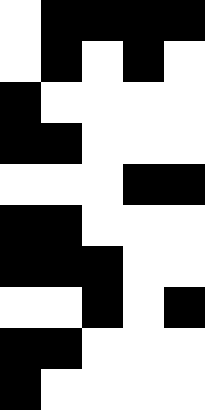[["white", "black", "black", "black", "black"], ["white", "black", "white", "black", "white"], ["black", "white", "white", "white", "white"], ["black", "black", "white", "white", "white"], ["white", "white", "white", "black", "black"], ["black", "black", "white", "white", "white"], ["black", "black", "black", "white", "white"], ["white", "white", "black", "white", "black"], ["black", "black", "white", "white", "white"], ["black", "white", "white", "white", "white"]]